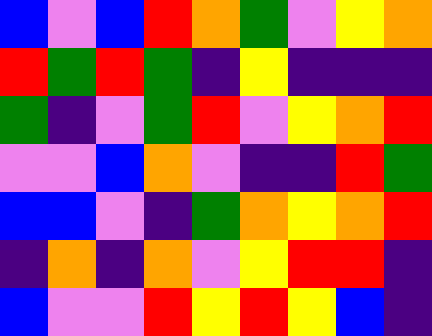[["blue", "violet", "blue", "red", "orange", "green", "violet", "yellow", "orange"], ["red", "green", "red", "green", "indigo", "yellow", "indigo", "indigo", "indigo"], ["green", "indigo", "violet", "green", "red", "violet", "yellow", "orange", "red"], ["violet", "violet", "blue", "orange", "violet", "indigo", "indigo", "red", "green"], ["blue", "blue", "violet", "indigo", "green", "orange", "yellow", "orange", "red"], ["indigo", "orange", "indigo", "orange", "violet", "yellow", "red", "red", "indigo"], ["blue", "violet", "violet", "red", "yellow", "red", "yellow", "blue", "indigo"]]